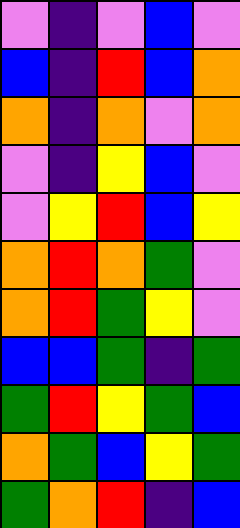[["violet", "indigo", "violet", "blue", "violet"], ["blue", "indigo", "red", "blue", "orange"], ["orange", "indigo", "orange", "violet", "orange"], ["violet", "indigo", "yellow", "blue", "violet"], ["violet", "yellow", "red", "blue", "yellow"], ["orange", "red", "orange", "green", "violet"], ["orange", "red", "green", "yellow", "violet"], ["blue", "blue", "green", "indigo", "green"], ["green", "red", "yellow", "green", "blue"], ["orange", "green", "blue", "yellow", "green"], ["green", "orange", "red", "indigo", "blue"]]